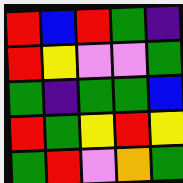[["red", "blue", "red", "green", "indigo"], ["red", "yellow", "violet", "violet", "green"], ["green", "indigo", "green", "green", "blue"], ["red", "green", "yellow", "red", "yellow"], ["green", "red", "violet", "orange", "green"]]